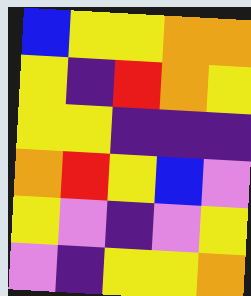[["blue", "yellow", "yellow", "orange", "orange"], ["yellow", "indigo", "red", "orange", "yellow"], ["yellow", "yellow", "indigo", "indigo", "indigo"], ["orange", "red", "yellow", "blue", "violet"], ["yellow", "violet", "indigo", "violet", "yellow"], ["violet", "indigo", "yellow", "yellow", "orange"]]